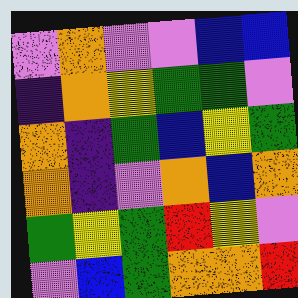[["violet", "orange", "violet", "violet", "blue", "blue"], ["indigo", "orange", "yellow", "green", "green", "violet"], ["orange", "indigo", "green", "blue", "yellow", "green"], ["orange", "indigo", "violet", "orange", "blue", "orange"], ["green", "yellow", "green", "red", "yellow", "violet"], ["violet", "blue", "green", "orange", "orange", "red"]]